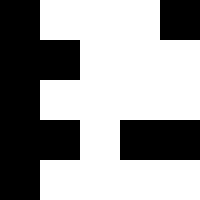[["black", "white", "white", "white", "black"], ["black", "black", "white", "white", "white"], ["black", "white", "white", "white", "white"], ["black", "black", "white", "black", "black"], ["black", "white", "white", "white", "white"]]